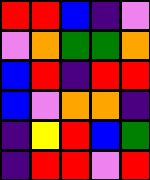[["red", "red", "blue", "indigo", "violet"], ["violet", "orange", "green", "green", "orange"], ["blue", "red", "indigo", "red", "red"], ["blue", "violet", "orange", "orange", "indigo"], ["indigo", "yellow", "red", "blue", "green"], ["indigo", "red", "red", "violet", "red"]]